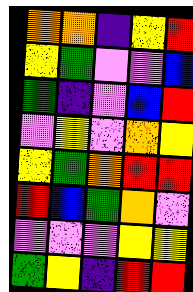[["orange", "orange", "indigo", "yellow", "red"], ["yellow", "green", "violet", "violet", "blue"], ["green", "indigo", "violet", "blue", "red"], ["violet", "yellow", "violet", "orange", "yellow"], ["yellow", "green", "orange", "red", "red"], ["red", "blue", "green", "orange", "violet"], ["violet", "violet", "violet", "yellow", "yellow"], ["green", "yellow", "indigo", "red", "red"]]